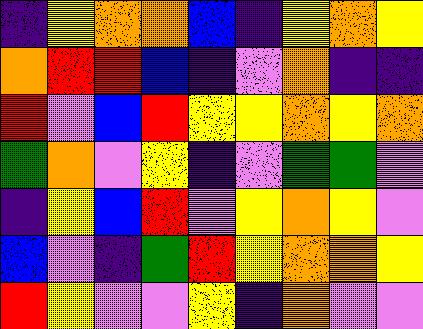[["indigo", "yellow", "orange", "orange", "blue", "indigo", "yellow", "orange", "yellow"], ["orange", "red", "red", "blue", "indigo", "violet", "orange", "indigo", "indigo"], ["red", "violet", "blue", "red", "yellow", "yellow", "orange", "yellow", "orange"], ["green", "orange", "violet", "yellow", "indigo", "violet", "green", "green", "violet"], ["indigo", "yellow", "blue", "red", "violet", "yellow", "orange", "yellow", "violet"], ["blue", "violet", "indigo", "green", "red", "yellow", "orange", "orange", "yellow"], ["red", "yellow", "violet", "violet", "yellow", "indigo", "orange", "violet", "violet"]]